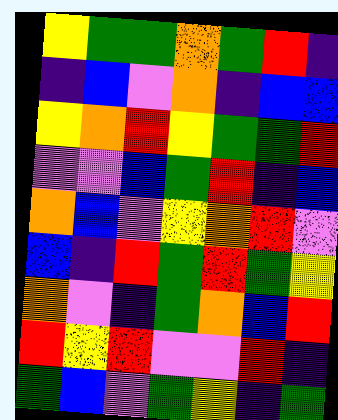[["yellow", "green", "green", "orange", "green", "red", "indigo"], ["indigo", "blue", "violet", "orange", "indigo", "blue", "blue"], ["yellow", "orange", "red", "yellow", "green", "green", "red"], ["violet", "violet", "blue", "green", "red", "indigo", "blue"], ["orange", "blue", "violet", "yellow", "orange", "red", "violet"], ["blue", "indigo", "red", "green", "red", "green", "yellow"], ["orange", "violet", "indigo", "green", "orange", "blue", "red"], ["red", "yellow", "red", "violet", "violet", "red", "indigo"], ["green", "blue", "violet", "green", "yellow", "indigo", "green"]]